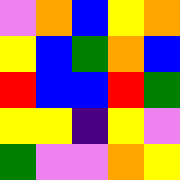[["violet", "orange", "blue", "yellow", "orange"], ["yellow", "blue", "green", "orange", "blue"], ["red", "blue", "blue", "red", "green"], ["yellow", "yellow", "indigo", "yellow", "violet"], ["green", "violet", "violet", "orange", "yellow"]]